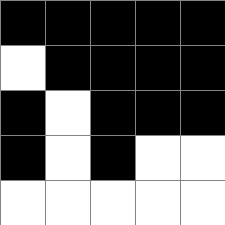[["black", "black", "black", "black", "black"], ["white", "black", "black", "black", "black"], ["black", "white", "black", "black", "black"], ["black", "white", "black", "white", "white"], ["white", "white", "white", "white", "white"]]